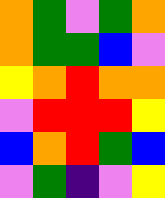[["orange", "green", "violet", "green", "orange"], ["orange", "green", "green", "blue", "violet"], ["yellow", "orange", "red", "orange", "orange"], ["violet", "red", "red", "red", "yellow"], ["blue", "orange", "red", "green", "blue"], ["violet", "green", "indigo", "violet", "yellow"]]